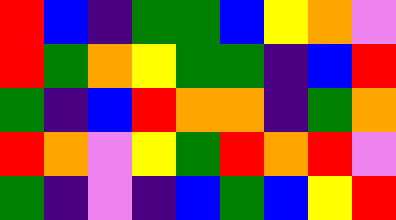[["red", "blue", "indigo", "green", "green", "blue", "yellow", "orange", "violet"], ["red", "green", "orange", "yellow", "green", "green", "indigo", "blue", "red"], ["green", "indigo", "blue", "red", "orange", "orange", "indigo", "green", "orange"], ["red", "orange", "violet", "yellow", "green", "red", "orange", "red", "violet"], ["green", "indigo", "violet", "indigo", "blue", "green", "blue", "yellow", "red"]]